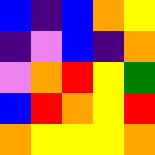[["blue", "indigo", "blue", "orange", "yellow"], ["indigo", "violet", "blue", "indigo", "orange"], ["violet", "orange", "red", "yellow", "green"], ["blue", "red", "orange", "yellow", "red"], ["orange", "yellow", "yellow", "yellow", "orange"]]